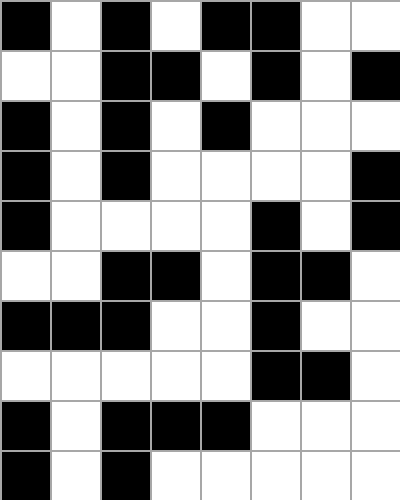[["black", "white", "black", "white", "black", "black", "white", "white"], ["white", "white", "black", "black", "white", "black", "white", "black"], ["black", "white", "black", "white", "black", "white", "white", "white"], ["black", "white", "black", "white", "white", "white", "white", "black"], ["black", "white", "white", "white", "white", "black", "white", "black"], ["white", "white", "black", "black", "white", "black", "black", "white"], ["black", "black", "black", "white", "white", "black", "white", "white"], ["white", "white", "white", "white", "white", "black", "black", "white"], ["black", "white", "black", "black", "black", "white", "white", "white"], ["black", "white", "black", "white", "white", "white", "white", "white"]]